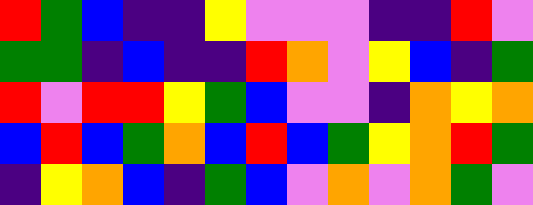[["red", "green", "blue", "indigo", "indigo", "yellow", "violet", "violet", "violet", "indigo", "indigo", "red", "violet"], ["green", "green", "indigo", "blue", "indigo", "indigo", "red", "orange", "violet", "yellow", "blue", "indigo", "green"], ["red", "violet", "red", "red", "yellow", "green", "blue", "violet", "violet", "indigo", "orange", "yellow", "orange"], ["blue", "red", "blue", "green", "orange", "blue", "red", "blue", "green", "yellow", "orange", "red", "green"], ["indigo", "yellow", "orange", "blue", "indigo", "green", "blue", "violet", "orange", "violet", "orange", "green", "violet"]]